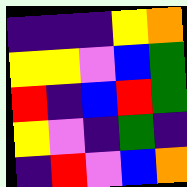[["indigo", "indigo", "indigo", "yellow", "orange"], ["yellow", "yellow", "violet", "blue", "green"], ["red", "indigo", "blue", "red", "green"], ["yellow", "violet", "indigo", "green", "indigo"], ["indigo", "red", "violet", "blue", "orange"]]